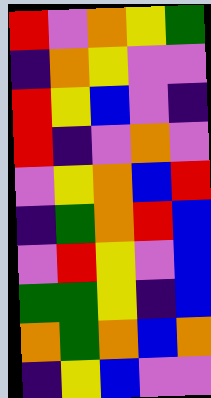[["red", "violet", "orange", "yellow", "green"], ["indigo", "orange", "yellow", "violet", "violet"], ["red", "yellow", "blue", "violet", "indigo"], ["red", "indigo", "violet", "orange", "violet"], ["violet", "yellow", "orange", "blue", "red"], ["indigo", "green", "orange", "red", "blue"], ["violet", "red", "yellow", "violet", "blue"], ["green", "green", "yellow", "indigo", "blue"], ["orange", "green", "orange", "blue", "orange"], ["indigo", "yellow", "blue", "violet", "violet"]]